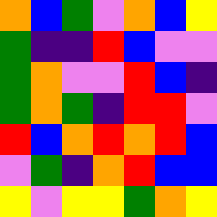[["orange", "blue", "green", "violet", "orange", "blue", "yellow"], ["green", "indigo", "indigo", "red", "blue", "violet", "violet"], ["green", "orange", "violet", "violet", "red", "blue", "indigo"], ["green", "orange", "green", "indigo", "red", "red", "violet"], ["red", "blue", "orange", "red", "orange", "red", "blue"], ["violet", "green", "indigo", "orange", "red", "blue", "blue"], ["yellow", "violet", "yellow", "yellow", "green", "orange", "yellow"]]